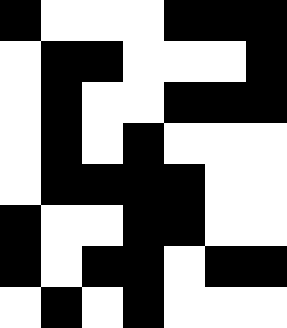[["black", "white", "white", "white", "black", "black", "black"], ["white", "black", "black", "white", "white", "white", "black"], ["white", "black", "white", "white", "black", "black", "black"], ["white", "black", "white", "black", "white", "white", "white"], ["white", "black", "black", "black", "black", "white", "white"], ["black", "white", "white", "black", "black", "white", "white"], ["black", "white", "black", "black", "white", "black", "black"], ["white", "black", "white", "black", "white", "white", "white"]]